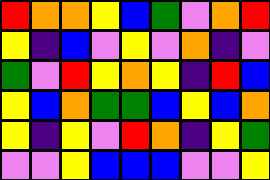[["red", "orange", "orange", "yellow", "blue", "green", "violet", "orange", "red"], ["yellow", "indigo", "blue", "violet", "yellow", "violet", "orange", "indigo", "violet"], ["green", "violet", "red", "yellow", "orange", "yellow", "indigo", "red", "blue"], ["yellow", "blue", "orange", "green", "green", "blue", "yellow", "blue", "orange"], ["yellow", "indigo", "yellow", "violet", "red", "orange", "indigo", "yellow", "green"], ["violet", "violet", "yellow", "blue", "blue", "blue", "violet", "violet", "yellow"]]